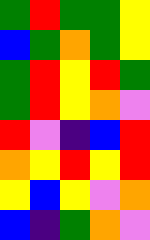[["green", "red", "green", "green", "yellow"], ["blue", "green", "orange", "green", "yellow"], ["green", "red", "yellow", "red", "green"], ["green", "red", "yellow", "orange", "violet"], ["red", "violet", "indigo", "blue", "red"], ["orange", "yellow", "red", "yellow", "red"], ["yellow", "blue", "yellow", "violet", "orange"], ["blue", "indigo", "green", "orange", "violet"]]